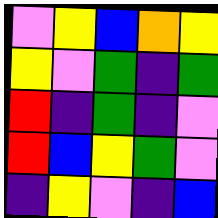[["violet", "yellow", "blue", "orange", "yellow"], ["yellow", "violet", "green", "indigo", "green"], ["red", "indigo", "green", "indigo", "violet"], ["red", "blue", "yellow", "green", "violet"], ["indigo", "yellow", "violet", "indigo", "blue"]]